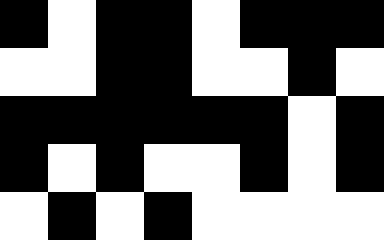[["black", "white", "black", "black", "white", "black", "black", "black"], ["white", "white", "black", "black", "white", "white", "black", "white"], ["black", "black", "black", "black", "black", "black", "white", "black"], ["black", "white", "black", "white", "white", "black", "white", "black"], ["white", "black", "white", "black", "white", "white", "white", "white"]]